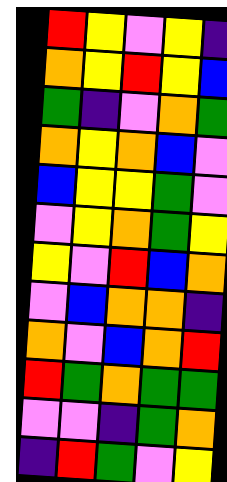[["red", "yellow", "violet", "yellow", "indigo"], ["orange", "yellow", "red", "yellow", "blue"], ["green", "indigo", "violet", "orange", "green"], ["orange", "yellow", "orange", "blue", "violet"], ["blue", "yellow", "yellow", "green", "violet"], ["violet", "yellow", "orange", "green", "yellow"], ["yellow", "violet", "red", "blue", "orange"], ["violet", "blue", "orange", "orange", "indigo"], ["orange", "violet", "blue", "orange", "red"], ["red", "green", "orange", "green", "green"], ["violet", "violet", "indigo", "green", "orange"], ["indigo", "red", "green", "violet", "yellow"]]